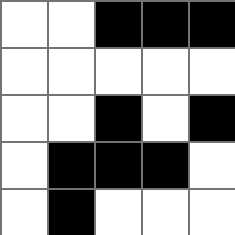[["white", "white", "black", "black", "black"], ["white", "white", "white", "white", "white"], ["white", "white", "black", "white", "black"], ["white", "black", "black", "black", "white"], ["white", "black", "white", "white", "white"]]